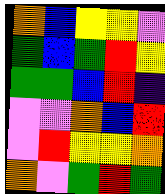[["orange", "blue", "yellow", "yellow", "violet"], ["green", "blue", "green", "red", "yellow"], ["green", "green", "blue", "red", "indigo"], ["violet", "violet", "orange", "blue", "red"], ["violet", "red", "yellow", "yellow", "orange"], ["orange", "violet", "green", "red", "green"]]